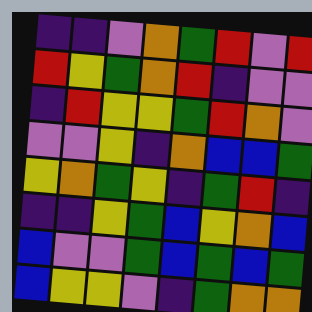[["indigo", "indigo", "violet", "orange", "green", "red", "violet", "red"], ["red", "yellow", "green", "orange", "red", "indigo", "violet", "violet"], ["indigo", "red", "yellow", "yellow", "green", "red", "orange", "violet"], ["violet", "violet", "yellow", "indigo", "orange", "blue", "blue", "green"], ["yellow", "orange", "green", "yellow", "indigo", "green", "red", "indigo"], ["indigo", "indigo", "yellow", "green", "blue", "yellow", "orange", "blue"], ["blue", "violet", "violet", "green", "blue", "green", "blue", "green"], ["blue", "yellow", "yellow", "violet", "indigo", "green", "orange", "orange"]]